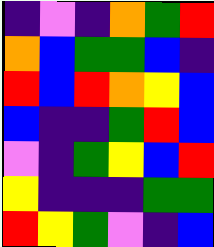[["indigo", "violet", "indigo", "orange", "green", "red"], ["orange", "blue", "green", "green", "blue", "indigo"], ["red", "blue", "red", "orange", "yellow", "blue"], ["blue", "indigo", "indigo", "green", "red", "blue"], ["violet", "indigo", "green", "yellow", "blue", "red"], ["yellow", "indigo", "indigo", "indigo", "green", "green"], ["red", "yellow", "green", "violet", "indigo", "blue"]]